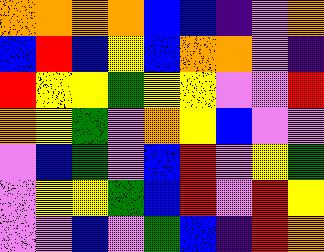[["orange", "orange", "orange", "orange", "blue", "blue", "indigo", "violet", "orange"], ["blue", "red", "blue", "yellow", "blue", "orange", "orange", "violet", "indigo"], ["red", "yellow", "yellow", "green", "yellow", "yellow", "violet", "violet", "red"], ["orange", "yellow", "green", "violet", "orange", "yellow", "blue", "violet", "violet"], ["violet", "blue", "green", "violet", "blue", "red", "violet", "yellow", "green"], ["violet", "yellow", "yellow", "green", "blue", "red", "violet", "red", "yellow"], ["violet", "violet", "blue", "violet", "green", "blue", "indigo", "red", "orange"]]